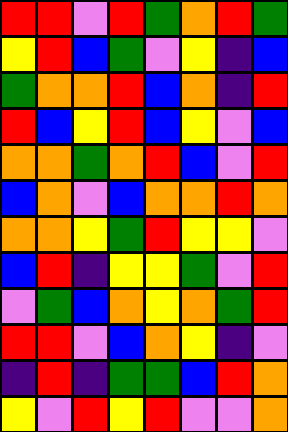[["red", "red", "violet", "red", "green", "orange", "red", "green"], ["yellow", "red", "blue", "green", "violet", "yellow", "indigo", "blue"], ["green", "orange", "orange", "red", "blue", "orange", "indigo", "red"], ["red", "blue", "yellow", "red", "blue", "yellow", "violet", "blue"], ["orange", "orange", "green", "orange", "red", "blue", "violet", "red"], ["blue", "orange", "violet", "blue", "orange", "orange", "red", "orange"], ["orange", "orange", "yellow", "green", "red", "yellow", "yellow", "violet"], ["blue", "red", "indigo", "yellow", "yellow", "green", "violet", "red"], ["violet", "green", "blue", "orange", "yellow", "orange", "green", "red"], ["red", "red", "violet", "blue", "orange", "yellow", "indigo", "violet"], ["indigo", "red", "indigo", "green", "green", "blue", "red", "orange"], ["yellow", "violet", "red", "yellow", "red", "violet", "violet", "orange"]]